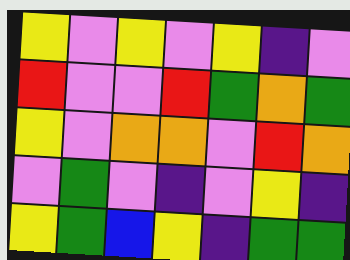[["yellow", "violet", "yellow", "violet", "yellow", "indigo", "violet"], ["red", "violet", "violet", "red", "green", "orange", "green"], ["yellow", "violet", "orange", "orange", "violet", "red", "orange"], ["violet", "green", "violet", "indigo", "violet", "yellow", "indigo"], ["yellow", "green", "blue", "yellow", "indigo", "green", "green"]]